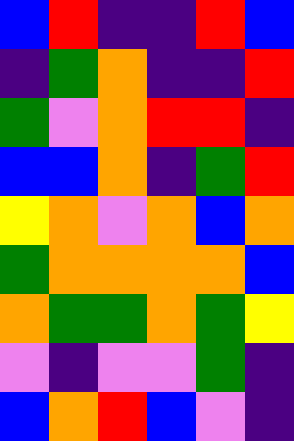[["blue", "red", "indigo", "indigo", "red", "blue"], ["indigo", "green", "orange", "indigo", "indigo", "red"], ["green", "violet", "orange", "red", "red", "indigo"], ["blue", "blue", "orange", "indigo", "green", "red"], ["yellow", "orange", "violet", "orange", "blue", "orange"], ["green", "orange", "orange", "orange", "orange", "blue"], ["orange", "green", "green", "orange", "green", "yellow"], ["violet", "indigo", "violet", "violet", "green", "indigo"], ["blue", "orange", "red", "blue", "violet", "indigo"]]